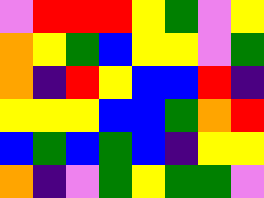[["violet", "red", "red", "red", "yellow", "green", "violet", "yellow"], ["orange", "yellow", "green", "blue", "yellow", "yellow", "violet", "green"], ["orange", "indigo", "red", "yellow", "blue", "blue", "red", "indigo"], ["yellow", "yellow", "yellow", "blue", "blue", "green", "orange", "red"], ["blue", "green", "blue", "green", "blue", "indigo", "yellow", "yellow"], ["orange", "indigo", "violet", "green", "yellow", "green", "green", "violet"]]